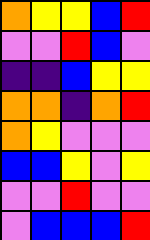[["orange", "yellow", "yellow", "blue", "red"], ["violet", "violet", "red", "blue", "violet"], ["indigo", "indigo", "blue", "yellow", "yellow"], ["orange", "orange", "indigo", "orange", "red"], ["orange", "yellow", "violet", "violet", "violet"], ["blue", "blue", "yellow", "violet", "yellow"], ["violet", "violet", "red", "violet", "violet"], ["violet", "blue", "blue", "blue", "red"]]